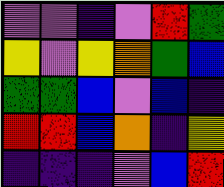[["violet", "violet", "indigo", "violet", "red", "green"], ["yellow", "violet", "yellow", "orange", "green", "blue"], ["green", "green", "blue", "violet", "blue", "indigo"], ["red", "red", "blue", "orange", "indigo", "yellow"], ["indigo", "indigo", "indigo", "violet", "blue", "red"]]